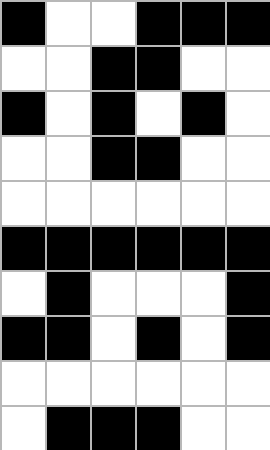[["black", "white", "white", "black", "black", "black"], ["white", "white", "black", "black", "white", "white"], ["black", "white", "black", "white", "black", "white"], ["white", "white", "black", "black", "white", "white"], ["white", "white", "white", "white", "white", "white"], ["black", "black", "black", "black", "black", "black"], ["white", "black", "white", "white", "white", "black"], ["black", "black", "white", "black", "white", "black"], ["white", "white", "white", "white", "white", "white"], ["white", "black", "black", "black", "white", "white"]]